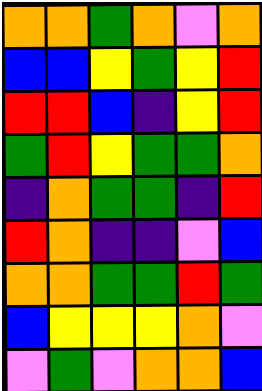[["orange", "orange", "green", "orange", "violet", "orange"], ["blue", "blue", "yellow", "green", "yellow", "red"], ["red", "red", "blue", "indigo", "yellow", "red"], ["green", "red", "yellow", "green", "green", "orange"], ["indigo", "orange", "green", "green", "indigo", "red"], ["red", "orange", "indigo", "indigo", "violet", "blue"], ["orange", "orange", "green", "green", "red", "green"], ["blue", "yellow", "yellow", "yellow", "orange", "violet"], ["violet", "green", "violet", "orange", "orange", "blue"]]